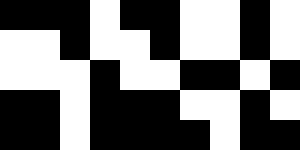[["black", "black", "black", "white", "black", "black", "white", "white", "black", "white"], ["white", "white", "black", "white", "white", "black", "white", "white", "black", "white"], ["white", "white", "white", "black", "white", "white", "black", "black", "white", "black"], ["black", "black", "white", "black", "black", "black", "white", "white", "black", "white"], ["black", "black", "white", "black", "black", "black", "black", "white", "black", "black"]]